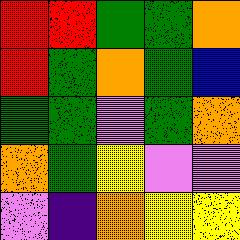[["red", "red", "green", "green", "orange"], ["red", "green", "orange", "green", "blue"], ["green", "green", "violet", "green", "orange"], ["orange", "green", "yellow", "violet", "violet"], ["violet", "indigo", "orange", "yellow", "yellow"]]